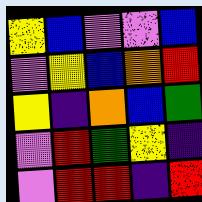[["yellow", "blue", "violet", "violet", "blue"], ["violet", "yellow", "blue", "orange", "red"], ["yellow", "indigo", "orange", "blue", "green"], ["violet", "red", "green", "yellow", "indigo"], ["violet", "red", "red", "indigo", "red"]]